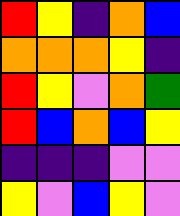[["red", "yellow", "indigo", "orange", "blue"], ["orange", "orange", "orange", "yellow", "indigo"], ["red", "yellow", "violet", "orange", "green"], ["red", "blue", "orange", "blue", "yellow"], ["indigo", "indigo", "indigo", "violet", "violet"], ["yellow", "violet", "blue", "yellow", "violet"]]